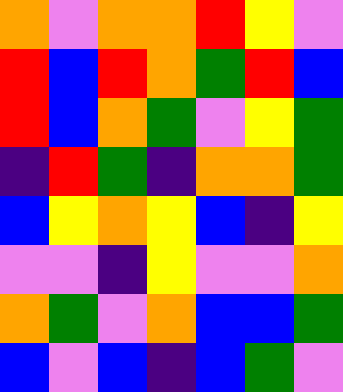[["orange", "violet", "orange", "orange", "red", "yellow", "violet"], ["red", "blue", "red", "orange", "green", "red", "blue"], ["red", "blue", "orange", "green", "violet", "yellow", "green"], ["indigo", "red", "green", "indigo", "orange", "orange", "green"], ["blue", "yellow", "orange", "yellow", "blue", "indigo", "yellow"], ["violet", "violet", "indigo", "yellow", "violet", "violet", "orange"], ["orange", "green", "violet", "orange", "blue", "blue", "green"], ["blue", "violet", "blue", "indigo", "blue", "green", "violet"]]